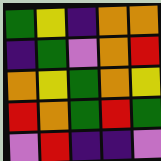[["green", "yellow", "indigo", "orange", "orange"], ["indigo", "green", "violet", "orange", "red"], ["orange", "yellow", "green", "orange", "yellow"], ["red", "orange", "green", "red", "green"], ["violet", "red", "indigo", "indigo", "violet"]]